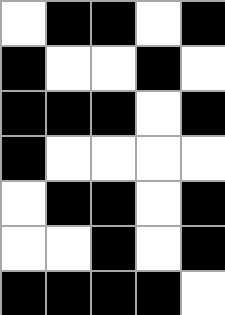[["white", "black", "black", "white", "black"], ["black", "white", "white", "black", "white"], ["black", "black", "black", "white", "black"], ["black", "white", "white", "white", "white"], ["white", "black", "black", "white", "black"], ["white", "white", "black", "white", "black"], ["black", "black", "black", "black", "white"]]